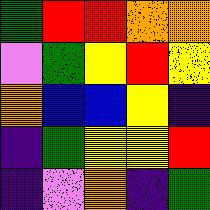[["green", "red", "red", "orange", "orange"], ["violet", "green", "yellow", "red", "yellow"], ["orange", "blue", "blue", "yellow", "indigo"], ["indigo", "green", "yellow", "yellow", "red"], ["indigo", "violet", "orange", "indigo", "green"]]